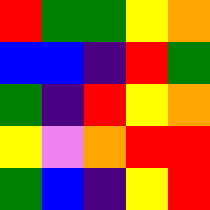[["red", "green", "green", "yellow", "orange"], ["blue", "blue", "indigo", "red", "green"], ["green", "indigo", "red", "yellow", "orange"], ["yellow", "violet", "orange", "red", "red"], ["green", "blue", "indigo", "yellow", "red"]]